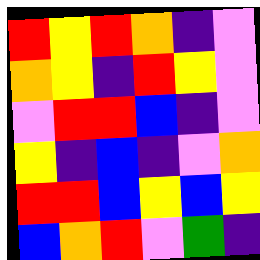[["red", "yellow", "red", "orange", "indigo", "violet"], ["orange", "yellow", "indigo", "red", "yellow", "violet"], ["violet", "red", "red", "blue", "indigo", "violet"], ["yellow", "indigo", "blue", "indigo", "violet", "orange"], ["red", "red", "blue", "yellow", "blue", "yellow"], ["blue", "orange", "red", "violet", "green", "indigo"]]